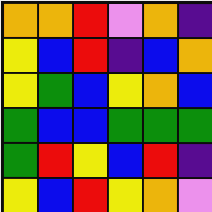[["orange", "orange", "red", "violet", "orange", "indigo"], ["yellow", "blue", "red", "indigo", "blue", "orange"], ["yellow", "green", "blue", "yellow", "orange", "blue"], ["green", "blue", "blue", "green", "green", "green"], ["green", "red", "yellow", "blue", "red", "indigo"], ["yellow", "blue", "red", "yellow", "orange", "violet"]]